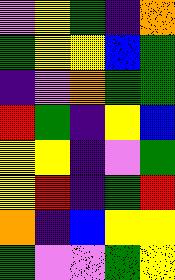[["violet", "yellow", "green", "indigo", "orange"], ["green", "yellow", "yellow", "blue", "green"], ["indigo", "violet", "orange", "green", "green"], ["red", "green", "indigo", "yellow", "blue"], ["yellow", "yellow", "indigo", "violet", "green"], ["yellow", "red", "indigo", "green", "red"], ["orange", "indigo", "blue", "yellow", "yellow"], ["green", "violet", "violet", "green", "yellow"]]